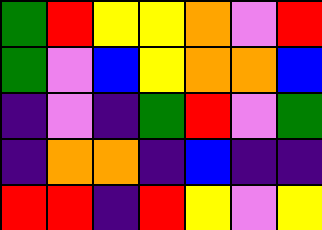[["green", "red", "yellow", "yellow", "orange", "violet", "red"], ["green", "violet", "blue", "yellow", "orange", "orange", "blue"], ["indigo", "violet", "indigo", "green", "red", "violet", "green"], ["indigo", "orange", "orange", "indigo", "blue", "indigo", "indigo"], ["red", "red", "indigo", "red", "yellow", "violet", "yellow"]]